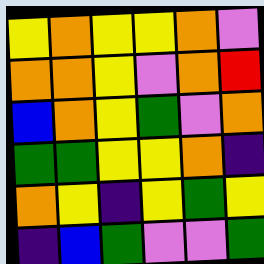[["yellow", "orange", "yellow", "yellow", "orange", "violet"], ["orange", "orange", "yellow", "violet", "orange", "red"], ["blue", "orange", "yellow", "green", "violet", "orange"], ["green", "green", "yellow", "yellow", "orange", "indigo"], ["orange", "yellow", "indigo", "yellow", "green", "yellow"], ["indigo", "blue", "green", "violet", "violet", "green"]]